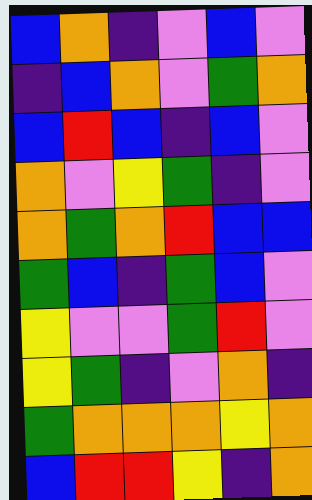[["blue", "orange", "indigo", "violet", "blue", "violet"], ["indigo", "blue", "orange", "violet", "green", "orange"], ["blue", "red", "blue", "indigo", "blue", "violet"], ["orange", "violet", "yellow", "green", "indigo", "violet"], ["orange", "green", "orange", "red", "blue", "blue"], ["green", "blue", "indigo", "green", "blue", "violet"], ["yellow", "violet", "violet", "green", "red", "violet"], ["yellow", "green", "indigo", "violet", "orange", "indigo"], ["green", "orange", "orange", "orange", "yellow", "orange"], ["blue", "red", "red", "yellow", "indigo", "orange"]]